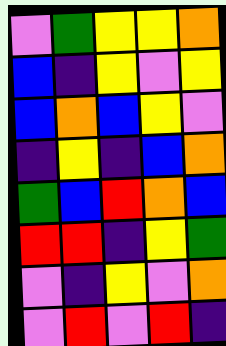[["violet", "green", "yellow", "yellow", "orange"], ["blue", "indigo", "yellow", "violet", "yellow"], ["blue", "orange", "blue", "yellow", "violet"], ["indigo", "yellow", "indigo", "blue", "orange"], ["green", "blue", "red", "orange", "blue"], ["red", "red", "indigo", "yellow", "green"], ["violet", "indigo", "yellow", "violet", "orange"], ["violet", "red", "violet", "red", "indigo"]]